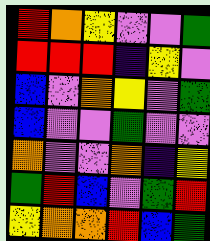[["red", "orange", "yellow", "violet", "violet", "green"], ["red", "red", "red", "indigo", "yellow", "violet"], ["blue", "violet", "orange", "yellow", "violet", "green"], ["blue", "violet", "violet", "green", "violet", "violet"], ["orange", "violet", "violet", "orange", "indigo", "yellow"], ["green", "red", "blue", "violet", "green", "red"], ["yellow", "orange", "orange", "red", "blue", "green"]]